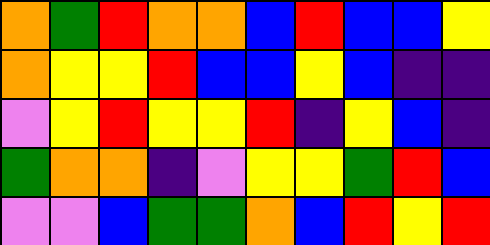[["orange", "green", "red", "orange", "orange", "blue", "red", "blue", "blue", "yellow"], ["orange", "yellow", "yellow", "red", "blue", "blue", "yellow", "blue", "indigo", "indigo"], ["violet", "yellow", "red", "yellow", "yellow", "red", "indigo", "yellow", "blue", "indigo"], ["green", "orange", "orange", "indigo", "violet", "yellow", "yellow", "green", "red", "blue"], ["violet", "violet", "blue", "green", "green", "orange", "blue", "red", "yellow", "red"]]